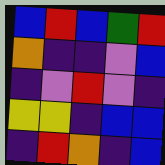[["blue", "red", "blue", "green", "red"], ["orange", "indigo", "indigo", "violet", "blue"], ["indigo", "violet", "red", "violet", "indigo"], ["yellow", "yellow", "indigo", "blue", "blue"], ["indigo", "red", "orange", "indigo", "blue"]]